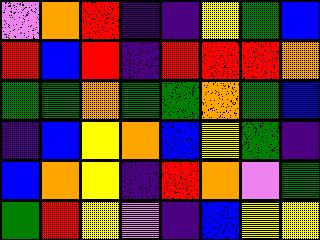[["violet", "orange", "red", "indigo", "indigo", "yellow", "green", "blue"], ["red", "blue", "red", "indigo", "red", "red", "red", "orange"], ["green", "green", "orange", "green", "green", "orange", "green", "blue"], ["indigo", "blue", "yellow", "orange", "blue", "yellow", "green", "indigo"], ["blue", "orange", "yellow", "indigo", "red", "orange", "violet", "green"], ["green", "red", "yellow", "violet", "indigo", "blue", "yellow", "yellow"]]